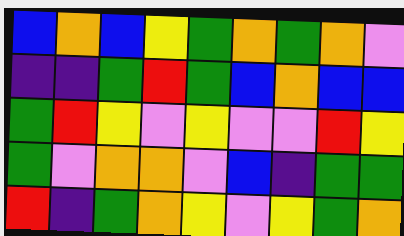[["blue", "orange", "blue", "yellow", "green", "orange", "green", "orange", "violet"], ["indigo", "indigo", "green", "red", "green", "blue", "orange", "blue", "blue"], ["green", "red", "yellow", "violet", "yellow", "violet", "violet", "red", "yellow"], ["green", "violet", "orange", "orange", "violet", "blue", "indigo", "green", "green"], ["red", "indigo", "green", "orange", "yellow", "violet", "yellow", "green", "orange"]]